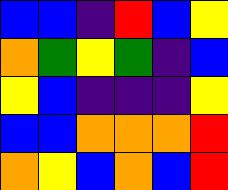[["blue", "blue", "indigo", "red", "blue", "yellow"], ["orange", "green", "yellow", "green", "indigo", "blue"], ["yellow", "blue", "indigo", "indigo", "indigo", "yellow"], ["blue", "blue", "orange", "orange", "orange", "red"], ["orange", "yellow", "blue", "orange", "blue", "red"]]